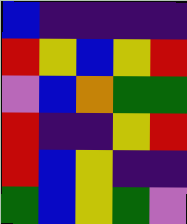[["blue", "indigo", "indigo", "indigo", "indigo"], ["red", "yellow", "blue", "yellow", "red"], ["violet", "blue", "orange", "green", "green"], ["red", "indigo", "indigo", "yellow", "red"], ["red", "blue", "yellow", "indigo", "indigo"], ["green", "blue", "yellow", "green", "violet"]]